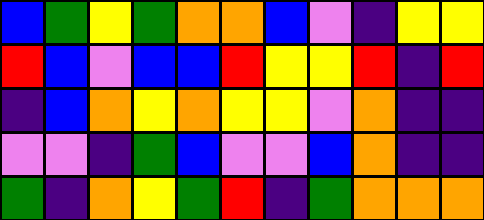[["blue", "green", "yellow", "green", "orange", "orange", "blue", "violet", "indigo", "yellow", "yellow"], ["red", "blue", "violet", "blue", "blue", "red", "yellow", "yellow", "red", "indigo", "red"], ["indigo", "blue", "orange", "yellow", "orange", "yellow", "yellow", "violet", "orange", "indigo", "indigo"], ["violet", "violet", "indigo", "green", "blue", "violet", "violet", "blue", "orange", "indigo", "indigo"], ["green", "indigo", "orange", "yellow", "green", "red", "indigo", "green", "orange", "orange", "orange"]]